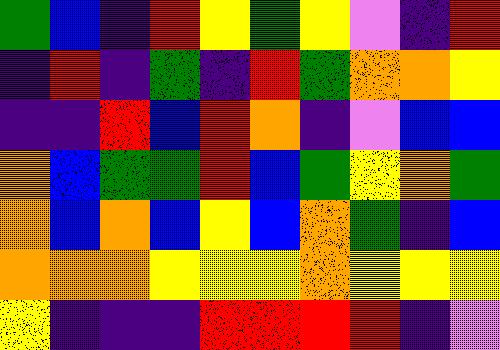[["green", "blue", "indigo", "red", "yellow", "green", "yellow", "violet", "indigo", "red"], ["indigo", "red", "indigo", "green", "indigo", "red", "green", "orange", "orange", "yellow"], ["indigo", "indigo", "red", "blue", "red", "orange", "indigo", "violet", "blue", "blue"], ["orange", "blue", "green", "green", "red", "blue", "green", "yellow", "orange", "green"], ["orange", "blue", "orange", "blue", "yellow", "blue", "orange", "green", "indigo", "blue"], ["orange", "orange", "orange", "yellow", "yellow", "yellow", "orange", "yellow", "yellow", "yellow"], ["yellow", "indigo", "indigo", "indigo", "red", "red", "red", "red", "indigo", "violet"]]